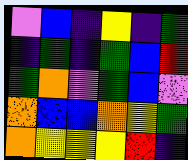[["violet", "blue", "indigo", "yellow", "indigo", "green"], ["indigo", "green", "indigo", "green", "blue", "red"], ["green", "orange", "violet", "green", "blue", "violet"], ["orange", "blue", "blue", "orange", "yellow", "green"], ["orange", "yellow", "yellow", "yellow", "red", "indigo"]]